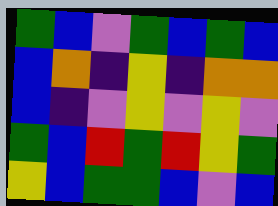[["green", "blue", "violet", "green", "blue", "green", "blue"], ["blue", "orange", "indigo", "yellow", "indigo", "orange", "orange"], ["blue", "indigo", "violet", "yellow", "violet", "yellow", "violet"], ["green", "blue", "red", "green", "red", "yellow", "green"], ["yellow", "blue", "green", "green", "blue", "violet", "blue"]]